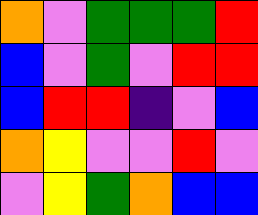[["orange", "violet", "green", "green", "green", "red"], ["blue", "violet", "green", "violet", "red", "red"], ["blue", "red", "red", "indigo", "violet", "blue"], ["orange", "yellow", "violet", "violet", "red", "violet"], ["violet", "yellow", "green", "orange", "blue", "blue"]]